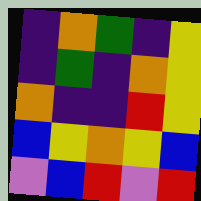[["indigo", "orange", "green", "indigo", "yellow"], ["indigo", "green", "indigo", "orange", "yellow"], ["orange", "indigo", "indigo", "red", "yellow"], ["blue", "yellow", "orange", "yellow", "blue"], ["violet", "blue", "red", "violet", "red"]]